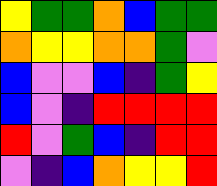[["yellow", "green", "green", "orange", "blue", "green", "green"], ["orange", "yellow", "yellow", "orange", "orange", "green", "violet"], ["blue", "violet", "violet", "blue", "indigo", "green", "yellow"], ["blue", "violet", "indigo", "red", "red", "red", "red"], ["red", "violet", "green", "blue", "indigo", "red", "red"], ["violet", "indigo", "blue", "orange", "yellow", "yellow", "red"]]